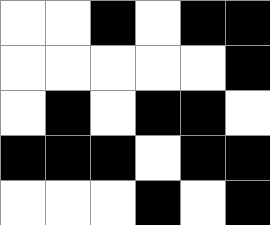[["white", "white", "black", "white", "black", "black"], ["white", "white", "white", "white", "white", "black"], ["white", "black", "white", "black", "black", "white"], ["black", "black", "black", "white", "black", "black"], ["white", "white", "white", "black", "white", "black"]]